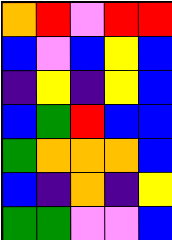[["orange", "red", "violet", "red", "red"], ["blue", "violet", "blue", "yellow", "blue"], ["indigo", "yellow", "indigo", "yellow", "blue"], ["blue", "green", "red", "blue", "blue"], ["green", "orange", "orange", "orange", "blue"], ["blue", "indigo", "orange", "indigo", "yellow"], ["green", "green", "violet", "violet", "blue"]]